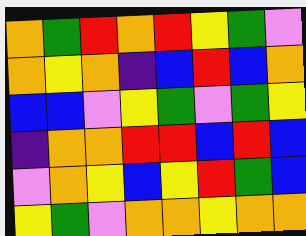[["orange", "green", "red", "orange", "red", "yellow", "green", "violet"], ["orange", "yellow", "orange", "indigo", "blue", "red", "blue", "orange"], ["blue", "blue", "violet", "yellow", "green", "violet", "green", "yellow"], ["indigo", "orange", "orange", "red", "red", "blue", "red", "blue"], ["violet", "orange", "yellow", "blue", "yellow", "red", "green", "blue"], ["yellow", "green", "violet", "orange", "orange", "yellow", "orange", "orange"]]